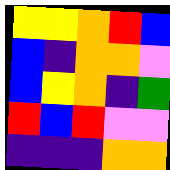[["yellow", "yellow", "orange", "red", "blue"], ["blue", "indigo", "orange", "orange", "violet"], ["blue", "yellow", "orange", "indigo", "green"], ["red", "blue", "red", "violet", "violet"], ["indigo", "indigo", "indigo", "orange", "orange"]]